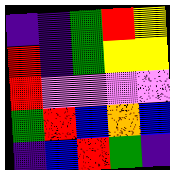[["indigo", "indigo", "green", "red", "yellow"], ["red", "indigo", "green", "yellow", "yellow"], ["red", "violet", "violet", "violet", "violet"], ["green", "red", "blue", "orange", "blue"], ["indigo", "blue", "red", "green", "indigo"]]